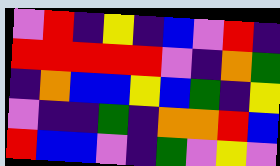[["violet", "red", "indigo", "yellow", "indigo", "blue", "violet", "red", "indigo"], ["red", "red", "red", "red", "red", "violet", "indigo", "orange", "green"], ["indigo", "orange", "blue", "blue", "yellow", "blue", "green", "indigo", "yellow"], ["violet", "indigo", "indigo", "green", "indigo", "orange", "orange", "red", "blue"], ["red", "blue", "blue", "violet", "indigo", "green", "violet", "yellow", "violet"]]